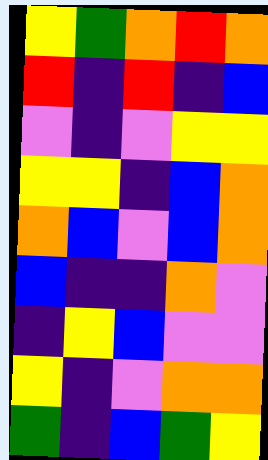[["yellow", "green", "orange", "red", "orange"], ["red", "indigo", "red", "indigo", "blue"], ["violet", "indigo", "violet", "yellow", "yellow"], ["yellow", "yellow", "indigo", "blue", "orange"], ["orange", "blue", "violet", "blue", "orange"], ["blue", "indigo", "indigo", "orange", "violet"], ["indigo", "yellow", "blue", "violet", "violet"], ["yellow", "indigo", "violet", "orange", "orange"], ["green", "indigo", "blue", "green", "yellow"]]